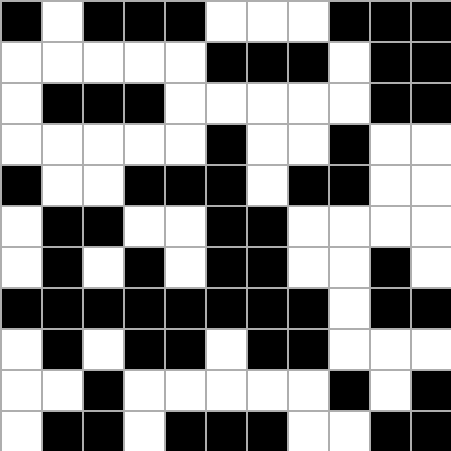[["black", "white", "black", "black", "black", "white", "white", "white", "black", "black", "black"], ["white", "white", "white", "white", "white", "black", "black", "black", "white", "black", "black"], ["white", "black", "black", "black", "white", "white", "white", "white", "white", "black", "black"], ["white", "white", "white", "white", "white", "black", "white", "white", "black", "white", "white"], ["black", "white", "white", "black", "black", "black", "white", "black", "black", "white", "white"], ["white", "black", "black", "white", "white", "black", "black", "white", "white", "white", "white"], ["white", "black", "white", "black", "white", "black", "black", "white", "white", "black", "white"], ["black", "black", "black", "black", "black", "black", "black", "black", "white", "black", "black"], ["white", "black", "white", "black", "black", "white", "black", "black", "white", "white", "white"], ["white", "white", "black", "white", "white", "white", "white", "white", "black", "white", "black"], ["white", "black", "black", "white", "black", "black", "black", "white", "white", "black", "black"]]